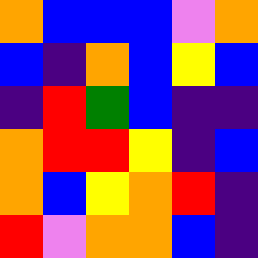[["orange", "blue", "blue", "blue", "violet", "orange"], ["blue", "indigo", "orange", "blue", "yellow", "blue"], ["indigo", "red", "green", "blue", "indigo", "indigo"], ["orange", "red", "red", "yellow", "indigo", "blue"], ["orange", "blue", "yellow", "orange", "red", "indigo"], ["red", "violet", "orange", "orange", "blue", "indigo"]]